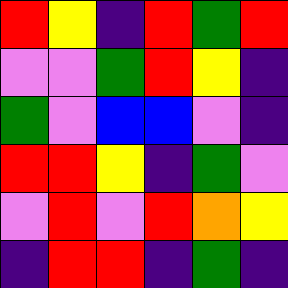[["red", "yellow", "indigo", "red", "green", "red"], ["violet", "violet", "green", "red", "yellow", "indigo"], ["green", "violet", "blue", "blue", "violet", "indigo"], ["red", "red", "yellow", "indigo", "green", "violet"], ["violet", "red", "violet", "red", "orange", "yellow"], ["indigo", "red", "red", "indigo", "green", "indigo"]]